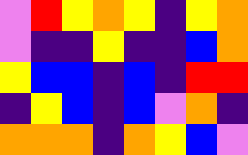[["violet", "red", "yellow", "orange", "yellow", "indigo", "yellow", "orange"], ["violet", "indigo", "indigo", "yellow", "indigo", "indigo", "blue", "orange"], ["yellow", "blue", "blue", "indigo", "blue", "indigo", "red", "red"], ["indigo", "yellow", "blue", "indigo", "blue", "violet", "orange", "indigo"], ["orange", "orange", "orange", "indigo", "orange", "yellow", "blue", "violet"]]